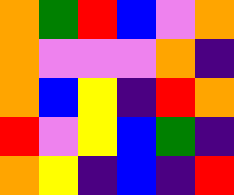[["orange", "green", "red", "blue", "violet", "orange"], ["orange", "violet", "violet", "violet", "orange", "indigo"], ["orange", "blue", "yellow", "indigo", "red", "orange"], ["red", "violet", "yellow", "blue", "green", "indigo"], ["orange", "yellow", "indigo", "blue", "indigo", "red"]]